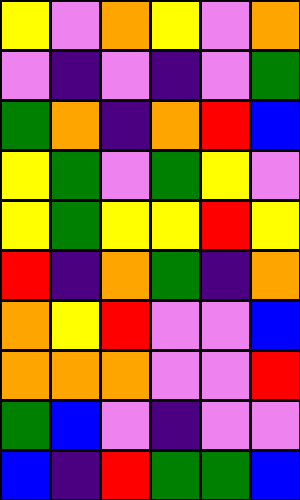[["yellow", "violet", "orange", "yellow", "violet", "orange"], ["violet", "indigo", "violet", "indigo", "violet", "green"], ["green", "orange", "indigo", "orange", "red", "blue"], ["yellow", "green", "violet", "green", "yellow", "violet"], ["yellow", "green", "yellow", "yellow", "red", "yellow"], ["red", "indigo", "orange", "green", "indigo", "orange"], ["orange", "yellow", "red", "violet", "violet", "blue"], ["orange", "orange", "orange", "violet", "violet", "red"], ["green", "blue", "violet", "indigo", "violet", "violet"], ["blue", "indigo", "red", "green", "green", "blue"]]